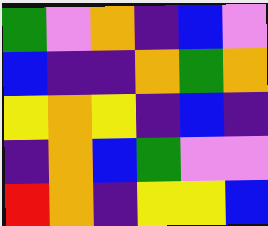[["green", "violet", "orange", "indigo", "blue", "violet"], ["blue", "indigo", "indigo", "orange", "green", "orange"], ["yellow", "orange", "yellow", "indigo", "blue", "indigo"], ["indigo", "orange", "blue", "green", "violet", "violet"], ["red", "orange", "indigo", "yellow", "yellow", "blue"]]